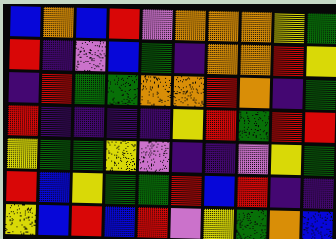[["blue", "orange", "blue", "red", "violet", "orange", "orange", "orange", "yellow", "green"], ["red", "indigo", "violet", "blue", "green", "indigo", "orange", "orange", "red", "yellow"], ["indigo", "red", "green", "green", "orange", "orange", "red", "orange", "indigo", "green"], ["red", "indigo", "indigo", "indigo", "indigo", "yellow", "red", "green", "red", "red"], ["yellow", "green", "green", "yellow", "violet", "indigo", "indigo", "violet", "yellow", "green"], ["red", "blue", "yellow", "green", "green", "red", "blue", "red", "indigo", "indigo"], ["yellow", "blue", "red", "blue", "red", "violet", "yellow", "green", "orange", "blue"]]